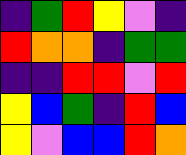[["indigo", "green", "red", "yellow", "violet", "indigo"], ["red", "orange", "orange", "indigo", "green", "green"], ["indigo", "indigo", "red", "red", "violet", "red"], ["yellow", "blue", "green", "indigo", "red", "blue"], ["yellow", "violet", "blue", "blue", "red", "orange"]]